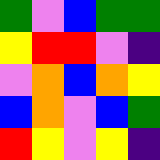[["green", "violet", "blue", "green", "green"], ["yellow", "red", "red", "violet", "indigo"], ["violet", "orange", "blue", "orange", "yellow"], ["blue", "orange", "violet", "blue", "green"], ["red", "yellow", "violet", "yellow", "indigo"]]